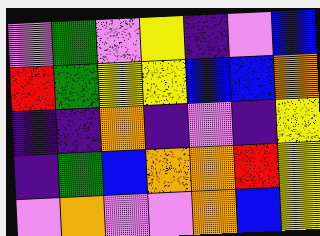[["violet", "green", "violet", "yellow", "indigo", "violet", "blue"], ["red", "green", "yellow", "yellow", "blue", "blue", "orange"], ["indigo", "indigo", "orange", "indigo", "violet", "indigo", "yellow"], ["indigo", "green", "blue", "orange", "orange", "red", "yellow"], ["violet", "orange", "violet", "violet", "orange", "blue", "yellow"]]